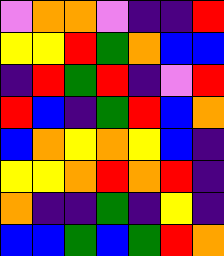[["violet", "orange", "orange", "violet", "indigo", "indigo", "red"], ["yellow", "yellow", "red", "green", "orange", "blue", "blue"], ["indigo", "red", "green", "red", "indigo", "violet", "red"], ["red", "blue", "indigo", "green", "red", "blue", "orange"], ["blue", "orange", "yellow", "orange", "yellow", "blue", "indigo"], ["yellow", "yellow", "orange", "red", "orange", "red", "indigo"], ["orange", "indigo", "indigo", "green", "indigo", "yellow", "indigo"], ["blue", "blue", "green", "blue", "green", "red", "orange"]]